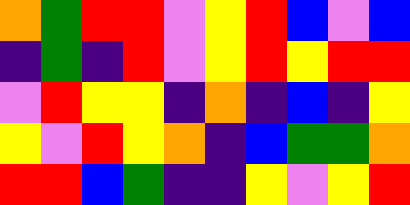[["orange", "green", "red", "red", "violet", "yellow", "red", "blue", "violet", "blue"], ["indigo", "green", "indigo", "red", "violet", "yellow", "red", "yellow", "red", "red"], ["violet", "red", "yellow", "yellow", "indigo", "orange", "indigo", "blue", "indigo", "yellow"], ["yellow", "violet", "red", "yellow", "orange", "indigo", "blue", "green", "green", "orange"], ["red", "red", "blue", "green", "indigo", "indigo", "yellow", "violet", "yellow", "red"]]